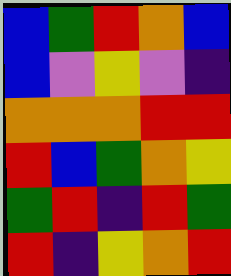[["blue", "green", "red", "orange", "blue"], ["blue", "violet", "yellow", "violet", "indigo"], ["orange", "orange", "orange", "red", "red"], ["red", "blue", "green", "orange", "yellow"], ["green", "red", "indigo", "red", "green"], ["red", "indigo", "yellow", "orange", "red"]]